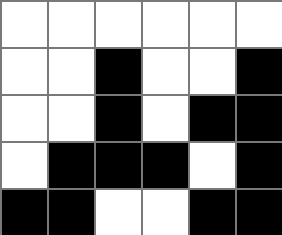[["white", "white", "white", "white", "white", "white"], ["white", "white", "black", "white", "white", "black"], ["white", "white", "black", "white", "black", "black"], ["white", "black", "black", "black", "white", "black"], ["black", "black", "white", "white", "black", "black"]]